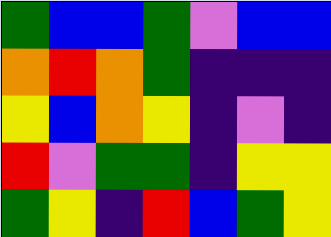[["green", "blue", "blue", "green", "violet", "blue", "blue"], ["orange", "red", "orange", "green", "indigo", "indigo", "indigo"], ["yellow", "blue", "orange", "yellow", "indigo", "violet", "indigo"], ["red", "violet", "green", "green", "indigo", "yellow", "yellow"], ["green", "yellow", "indigo", "red", "blue", "green", "yellow"]]